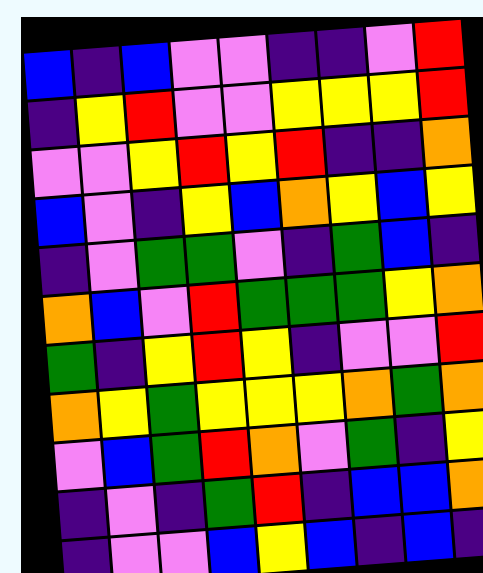[["blue", "indigo", "blue", "violet", "violet", "indigo", "indigo", "violet", "red"], ["indigo", "yellow", "red", "violet", "violet", "yellow", "yellow", "yellow", "red"], ["violet", "violet", "yellow", "red", "yellow", "red", "indigo", "indigo", "orange"], ["blue", "violet", "indigo", "yellow", "blue", "orange", "yellow", "blue", "yellow"], ["indigo", "violet", "green", "green", "violet", "indigo", "green", "blue", "indigo"], ["orange", "blue", "violet", "red", "green", "green", "green", "yellow", "orange"], ["green", "indigo", "yellow", "red", "yellow", "indigo", "violet", "violet", "red"], ["orange", "yellow", "green", "yellow", "yellow", "yellow", "orange", "green", "orange"], ["violet", "blue", "green", "red", "orange", "violet", "green", "indigo", "yellow"], ["indigo", "violet", "indigo", "green", "red", "indigo", "blue", "blue", "orange"], ["indigo", "violet", "violet", "blue", "yellow", "blue", "indigo", "blue", "indigo"]]